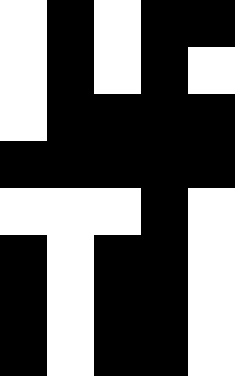[["white", "black", "white", "black", "black"], ["white", "black", "white", "black", "white"], ["white", "black", "black", "black", "black"], ["black", "black", "black", "black", "black"], ["white", "white", "white", "black", "white"], ["black", "white", "black", "black", "white"], ["black", "white", "black", "black", "white"], ["black", "white", "black", "black", "white"]]